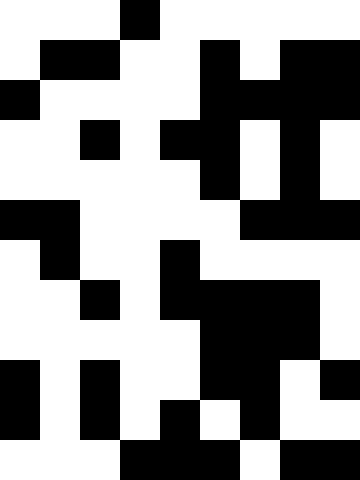[["white", "white", "white", "black", "white", "white", "white", "white", "white"], ["white", "black", "black", "white", "white", "black", "white", "black", "black"], ["black", "white", "white", "white", "white", "black", "black", "black", "black"], ["white", "white", "black", "white", "black", "black", "white", "black", "white"], ["white", "white", "white", "white", "white", "black", "white", "black", "white"], ["black", "black", "white", "white", "white", "white", "black", "black", "black"], ["white", "black", "white", "white", "black", "white", "white", "white", "white"], ["white", "white", "black", "white", "black", "black", "black", "black", "white"], ["white", "white", "white", "white", "white", "black", "black", "black", "white"], ["black", "white", "black", "white", "white", "black", "black", "white", "black"], ["black", "white", "black", "white", "black", "white", "black", "white", "white"], ["white", "white", "white", "black", "black", "black", "white", "black", "black"]]